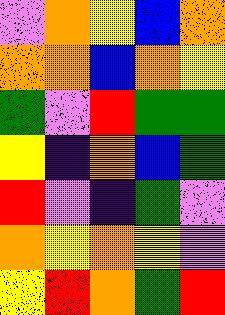[["violet", "orange", "yellow", "blue", "orange"], ["orange", "orange", "blue", "orange", "yellow"], ["green", "violet", "red", "green", "green"], ["yellow", "indigo", "orange", "blue", "green"], ["red", "violet", "indigo", "green", "violet"], ["orange", "yellow", "orange", "yellow", "violet"], ["yellow", "red", "orange", "green", "red"]]